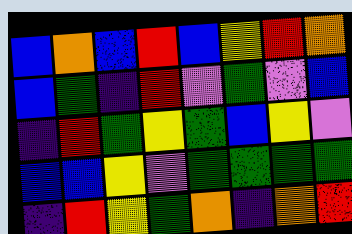[["blue", "orange", "blue", "red", "blue", "yellow", "red", "orange"], ["blue", "green", "indigo", "red", "violet", "green", "violet", "blue"], ["indigo", "red", "green", "yellow", "green", "blue", "yellow", "violet"], ["blue", "blue", "yellow", "violet", "green", "green", "green", "green"], ["indigo", "red", "yellow", "green", "orange", "indigo", "orange", "red"]]